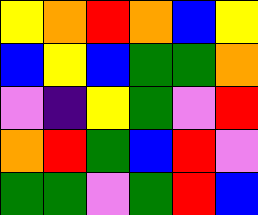[["yellow", "orange", "red", "orange", "blue", "yellow"], ["blue", "yellow", "blue", "green", "green", "orange"], ["violet", "indigo", "yellow", "green", "violet", "red"], ["orange", "red", "green", "blue", "red", "violet"], ["green", "green", "violet", "green", "red", "blue"]]